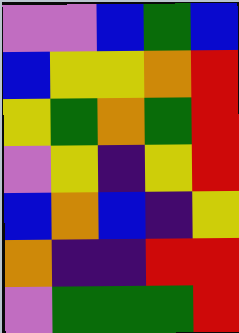[["violet", "violet", "blue", "green", "blue"], ["blue", "yellow", "yellow", "orange", "red"], ["yellow", "green", "orange", "green", "red"], ["violet", "yellow", "indigo", "yellow", "red"], ["blue", "orange", "blue", "indigo", "yellow"], ["orange", "indigo", "indigo", "red", "red"], ["violet", "green", "green", "green", "red"]]